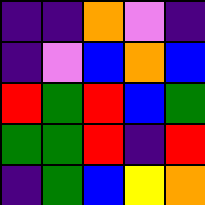[["indigo", "indigo", "orange", "violet", "indigo"], ["indigo", "violet", "blue", "orange", "blue"], ["red", "green", "red", "blue", "green"], ["green", "green", "red", "indigo", "red"], ["indigo", "green", "blue", "yellow", "orange"]]